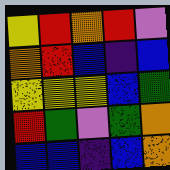[["yellow", "red", "orange", "red", "violet"], ["orange", "red", "blue", "indigo", "blue"], ["yellow", "yellow", "yellow", "blue", "green"], ["red", "green", "violet", "green", "orange"], ["blue", "blue", "indigo", "blue", "orange"]]